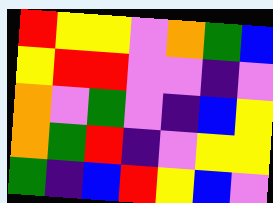[["red", "yellow", "yellow", "violet", "orange", "green", "blue"], ["yellow", "red", "red", "violet", "violet", "indigo", "violet"], ["orange", "violet", "green", "violet", "indigo", "blue", "yellow"], ["orange", "green", "red", "indigo", "violet", "yellow", "yellow"], ["green", "indigo", "blue", "red", "yellow", "blue", "violet"]]